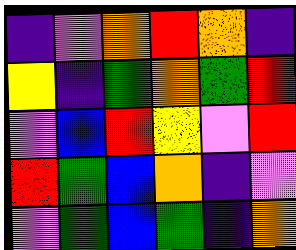[["indigo", "violet", "orange", "red", "orange", "indigo"], ["yellow", "indigo", "green", "orange", "green", "red"], ["violet", "blue", "red", "yellow", "violet", "red"], ["red", "green", "blue", "orange", "indigo", "violet"], ["violet", "green", "blue", "green", "indigo", "orange"]]